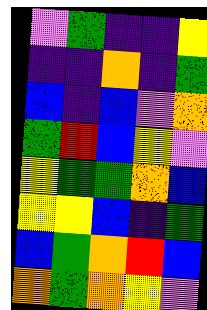[["violet", "green", "indigo", "indigo", "yellow"], ["indigo", "indigo", "orange", "indigo", "green"], ["blue", "indigo", "blue", "violet", "orange"], ["green", "red", "blue", "yellow", "violet"], ["yellow", "green", "green", "orange", "blue"], ["yellow", "yellow", "blue", "indigo", "green"], ["blue", "green", "orange", "red", "blue"], ["orange", "green", "orange", "yellow", "violet"]]